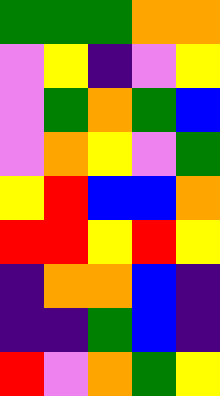[["green", "green", "green", "orange", "orange"], ["violet", "yellow", "indigo", "violet", "yellow"], ["violet", "green", "orange", "green", "blue"], ["violet", "orange", "yellow", "violet", "green"], ["yellow", "red", "blue", "blue", "orange"], ["red", "red", "yellow", "red", "yellow"], ["indigo", "orange", "orange", "blue", "indigo"], ["indigo", "indigo", "green", "blue", "indigo"], ["red", "violet", "orange", "green", "yellow"]]